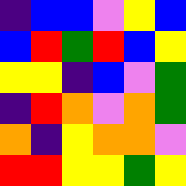[["indigo", "blue", "blue", "violet", "yellow", "blue"], ["blue", "red", "green", "red", "blue", "yellow"], ["yellow", "yellow", "indigo", "blue", "violet", "green"], ["indigo", "red", "orange", "violet", "orange", "green"], ["orange", "indigo", "yellow", "orange", "orange", "violet"], ["red", "red", "yellow", "yellow", "green", "yellow"]]